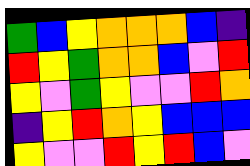[["green", "blue", "yellow", "orange", "orange", "orange", "blue", "indigo"], ["red", "yellow", "green", "orange", "orange", "blue", "violet", "red"], ["yellow", "violet", "green", "yellow", "violet", "violet", "red", "orange"], ["indigo", "yellow", "red", "orange", "yellow", "blue", "blue", "blue"], ["yellow", "violet", "violet", "red", "yellow", "red", "blue", "violet"]]